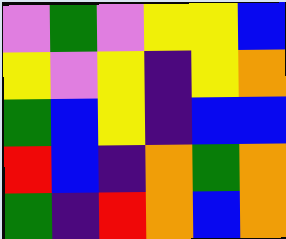[["violet", "green", "violet", "yellow", "yellow", "blue"], ["yellow", "violet", "yellow", "indigo", "yellow", "orange"], ["green", "blue", "yellow", "indigo", "blue", "blue"], ["red", "blue", "indigo", "orange", "green", "orange"], ["green", "indigo", "red", "orange", "blue", "orange"]]